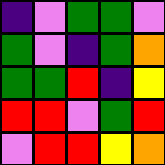[["indigo", "violet", "green", "green", "violet"], ["green", "violet", "indigo", "green", "orange"], ["green", "green", "red", "indigo", "yellow"], ["red", "red", "violet", "green", "red"], ["violet", "red", "red", "yellow", "orange"]]